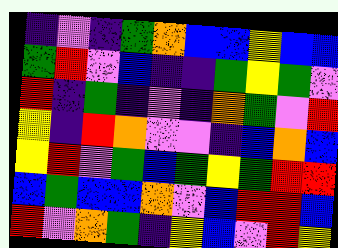[["indigo", "violet", "indigo", "green", "orange", "blue", "blue", "yellow", "blue", "blue"], ["green", "red", "violet", "blue", "indigo", "indigo", "green", "yellow", "green", "violet"], ["red", "indigo", "green", "indigo", "violet", "indigo", "orange", "green", "violet", "red"], ["yellow", "indigo", "red", "orange", "violet", "violet", "indigo", "blue", "orange", "blue"], ["yellow", "red", "violet", "green", "blue", "green", "yellow", "green", "red", "red"], ["blue", "green", "blue", "blue", "orange", "violet", "blue", "red", "red", "blue"], ["red", "violet", "orange", "green", "indigo", "yellow", "blue", "violet", "red", "yellow"]]